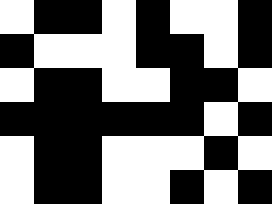[["white", "black", "black", "white", "black", "white", "white", "black"], ["black", "white", "white", "white", "black", "black", "white", "black"], ["white", "black", "black", "white", "white", "black", "black", "white"], ["black", "black", "black", "black", "black", "black", "white", "black"], ["white", "black", "black", "white", "white", "white", "black", "white"], ["white", "black", "black", "white", "white", "black", "white", "black"]]